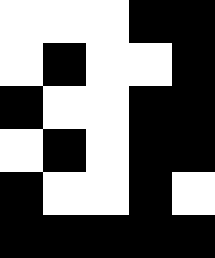[["white", "white", "white", "black", "black"], ["white", "black", "white", "white", "black"], ["black", "white", "white", "black", "black"], ["white", "black", "white", "black", "black"], ["black", "white", "white", "black", "white"], ["black", "black", "black", "black", "black"]]